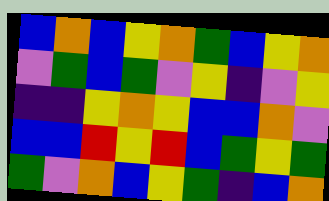[["blue", "orange", "blue", "yellow", "orange", "green", "blue", "yellow", "orange"], ["violet", "green", "blue", "green", "violet", "yellow", "indigo", "violet", "yellow"], ["indigo", "indigo", "yellow", "orange", "yellow", "blue", "blue", "orange", "violet"], ["blue", "blue", "red", "yellow", "red", "blue", "green", "yellow", "green"], ["green", "violet", "orange", "blue", "yellow", "green", "indigo", "blue", "orange"]]